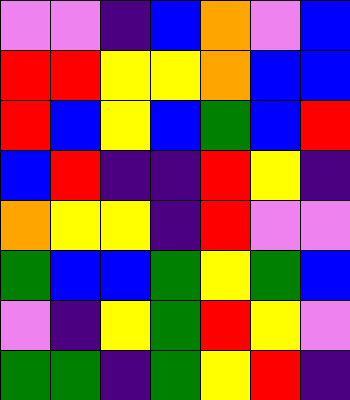[["violet", "violet", "indigo", "blue", "orange", "violet", "blue"], ["red", "red", "yellow", "yellow", "orange", "blue", "blue"], ["red", "blue", "yellow", "blue", "green", "blue", "red"], ["blue", "red", "indigo", "indigo", "red", "yellow", "indigo"], ["orange", "yellow", "yellow", "indigo", "red", "violet", "violet"], ["green", "blue", "blue", "green", "yellow", "green", "blue"], ["violet", "indigo", "yellow", "green", "red", "yellow", "violet"], ["green", "green", "indigo", "green", "yellow", "red", "indigo"]]